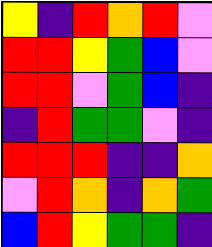[["yellow", "indigo", "red", "orange", "red", "violet"], ["red", "red", "yellow", "green", "blue", "violet"], ["red", "red", "violet", "green", "blue", "indigo"], ["indigo", "red", "green", "green", "violet", "indigo"], ["red", "red", "red", "indigo", "indigo", "orange"], ["violet", "red", "orange", "indigo", "orange", "green"], ["blue", "red", "yellow", "green", "green", "indigo"]]